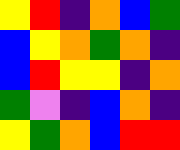[["yellow", "red", "indigo", "orange", "blue", "green"], ["blue", "yellow", "orange", "green", "orange", "indigo"], ["blue", "red", "yellow", "yellow", "indigo", "orange"], ["green", "violet", "indigo", "blue", "orange", "indigo"], ["yellow", "green", "orange", "blue", "red", "red"]]